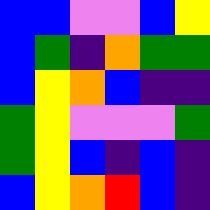[["blue", "blue", "violet", "violet", "blue", "yellow"], ["blue", "green", "indigo", "orange", "green", "green"], ["blue", "yellow", "orange", "blue", "indigo", "indigo"], ["green", "yellow", "violet", "violet", "violet", "green"], ["green", "yellow", "blue", "indigo", "blue", "indigo"], ["blue", "yellow", "orange", "red", "blue", "indigo"]]